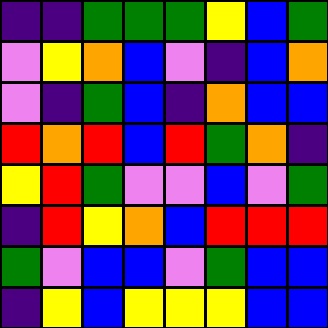[["indigo", "indigo", "green", "green", "green", "yellow", "blue", "green"], ["violet", "yellow", "orange", "blue", "violet", "indigo", "blue", "orange"], ["violet", "indigo", "green", "blue", "indigo", "orange", "blue", "blue"], ["red", "orange", "red", "blue", "red", "green", "orange", "indigo"], ["yellow", "red", "green", "violet", "violet", "blue", "violet", "green"], ["indigo", "red", "yellow", "orange", "blue", "red", "red", "red"], ["green", "violet", "blue", "blue", "violet", "green", "blue", "blue"], ["indigo", "yellow", "blue", "yellow", "yellow", "yellow", "blue", "blue"]]